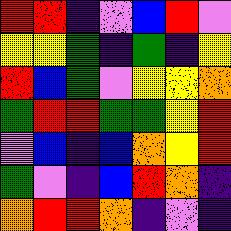[["red", "red", "indigo", "violet", "blue", "red", "violet"], ["yellow", "yellow", "green", "indigo", "green", "indigo", "yellow"], ["red", "blue", "green", "violet", "yellow", "yellow", "orange"], ["green", "red", "red", "green", "green", "yellow", "red"], ["violet", "blue", "indigo", "blue", "orange", "yellow", "red"], ["green", "violet", "indigo", "blue", "red", "orange", "indigo"], ["orange", "red", "red", "orange", "indigo", "violet", "indigo"]]